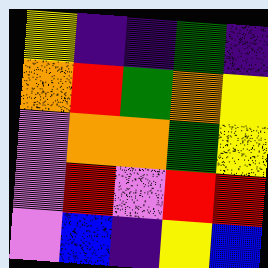[["yellow", "indigo", "indigo", "green", "indigo"], ["orange", "red", "green", "orange", "yellow"], ["violet", "orange", "orange", "green", "yellow"], ["violet", "red", "violet", "red", "red"], ["violet", "blue", "indigo", "yellow", "blue"]]